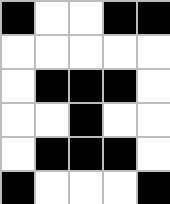[["black", "white", "white", "black", "black"], ["white", "white", "white", "white", "white"], ["white", "black", "black", "black", "white"], ["white", "white", "black", "white", "white"], ["white", "black", "black", "black", "white"], ["black", "white", "white", "white", "black"]]